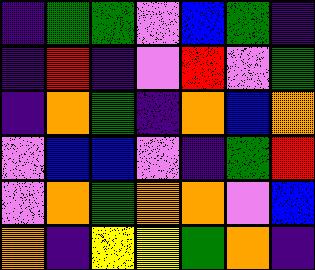[["indigo", "green", "green", "violet", "blue", "green", "indigo"], ["indigo", "red", "indigo", "violet", "red", "violet", "green"], ["indigo", "orange", "green", "indigo", "orange", "blue", "orange"], ["violet", "blue", "blue", "violet", "indigo", "green", "red"], ["violet", "orange", "green", "orange", "orange", "violet", "blue"], ["orange", "indigo", "yellow", "yellow", "green", "orange", "indigo"]]